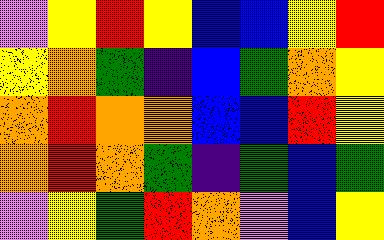[["violet", "yellow", "red", "yellow", "blue", "blue", "yellow", "red"], ["yellow", "orange", "green", "indigo", "blue", "green", "orange", "yellow"], ["orange", "red", "orange", "orange", "blue", "blue", "red", "yellow"], ["orange", "red", "orange", "green", "indigo", "green", "blue", "green"], ["violet", "yellow", "green", "red", "orange", "violet", "blue", "yellow"]]